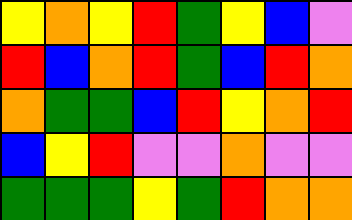[["yellow", "orange", "yellow", "red", "green", "yellow", "blue", "violet"], ["red", "blue", "orange", "red", "green", "blue", "red", "orange"], ["orange", "green", "green", "blue", "red", "yellow", "orange", "red"], ["blue", "yellow", "red", "violet", "violet", "orange", "violet", "violet"], ["green", "green", "green", "yellow", "green", "red", "orange", "orange"]]